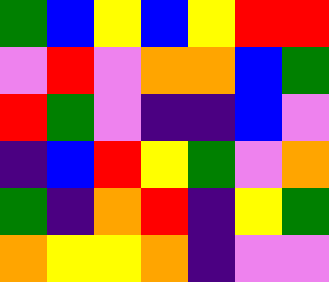[["green", "blue", "yellow", "blue", "yellow", "red", "red"], ["violet", "red", "violet", "orange", "orange", "blue", "green"], ["red", "green", "violet", "indigo", "indigo", "blue", "violet"], ["indigo", "blue", "red", "yellow", "green", "violet", "orange"], ["green", "indigo", "orange", "red", "indigo", "yellow", "green"], ["orange", "yellow", "yellow", "orange", "indigo", "violet", "violet"]]